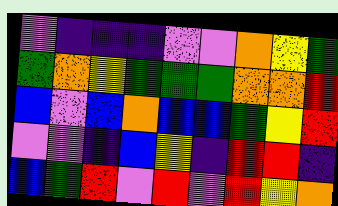[["violet", "indigo", "indigo", "indigo", "violet", "violet", "orange", "yellow", "green"], ["green", "orange", "yellow", "green", "green", "green", "orange", "orange", "red"], ["blue", "violet", "blue", "orange", "blue", "blue", "green", "yellow", "red"], ["violet", "violet", "indigo", "blue", "yellow", "indigo", "red", "red", "indigo"], ["blue", "green", "red", "violet", "red", "violet", "red", "yellow", "orange"]]